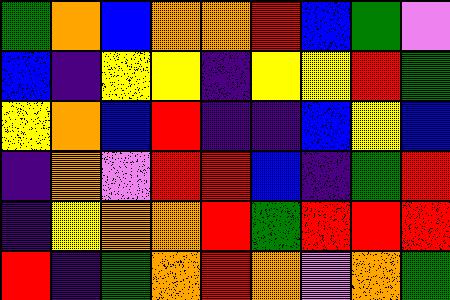[["green", "orange", "blue", "orange", "orange", "red", "blue", "green", "violet"], ["blue", "indigo", "yellow", "yellow", "indigo", "yellow", "yellow", "red", "green"], ["yellow", "orange", "blue", "red", "indigo", "indigo", "blue", "yellow", "blue"], ["indigo", "orange", "violet", "red", "red", "blue", "indigo", "green", "red"], ["indigo", "yellow", "orange", "orange", "red", "green", "red", "red", "red"], ["red", "indigo", "green", "orange", "red", "orange", "violet", "orange", "green"]]